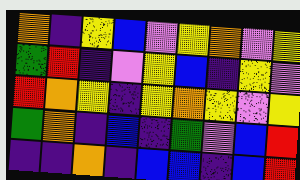[["orange", "indigo", "yellow", "blue", "violet", "yellow", "orange", "violet", "yellow"], ["green", "red", "indigo", "violet", "yellow", "blue", "indigo", "yellow", "violet"], ["red", "orange", "yellow", "indigo", "yellow", "orange", "yellow", "violet", "yellow"], ["green", "orange", "indigo", "blue", "indigo", "green", "violet", "blue", "red"], ["indigo", "indigo", "orange", "indigo", "blue", "blue", "indigo", "blue", "red"]]